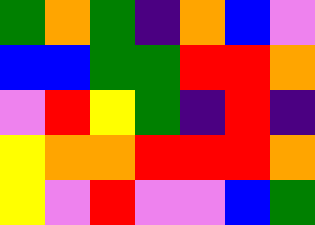[["green", "orange", "green", "indigo", "orange", "blue", "violet"], ["blue", "blue", "green", "green", "red", "red", "orange"], ["violet", "red", "yellow", "green", "indigo", "red", "indigo"], ["yellow", "orange", "orange", "red", "red", "red", "orange"], ["yellow", "violet", "red", "violet", "violet", "blue", "green"]]